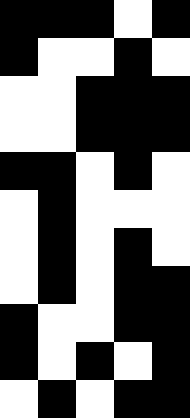[["black", "black", "black", "white", "black"], ["black", "white", "white", "black", "white"], ["white", "white", "black", "black", "black"], ["white", "white", "black", "black", "black"], ["black", "black", "white", "black", "white"], ["white", "black", "white", "white", "white"], ["white", "black", "white", "black", "white"], ["white", "black", "white", "black", "black"], ["black", "white", "white", "black", "black"], ["black", "white", "black", "white", "black"], ["white", "black", "white", "black", "black"]]